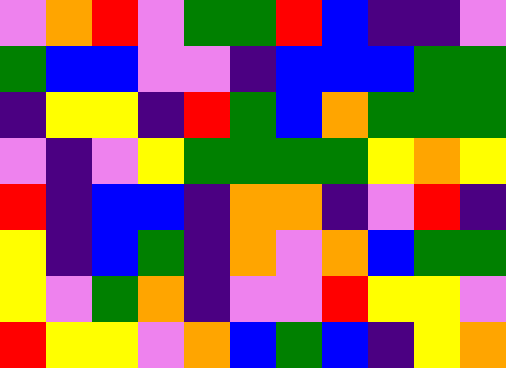[["violet", "orange", "red", "violet", "green", "green", "red", "blue", "indigo", "indigo", "violet"], ["green", "blue", "blue", "violet", "violet", "indigo", "blue", "blue", "blue", "green", "green"], ["indigo", "yellow", "yellow", "indigo", "red", "green", "blue", "orange", "green", "green", "green"], ["violet", "indigo", "violet", "yellow", "green", "green", "green", "green", "yellow", "orange", "yellow"], ["red", "indigo", "blue", "blue", "indigo", "orange", "orange", "indigo", "violet", "red", "indigo"], ["yellow", "indigo", "blue", "green", "indigo", "orange", "violet", "orange", "blue", "green", "green"], ["yellow", "violet", "green", "orange", "indigo", "violet", "violet", "red", "yellow", "yellow", "violet"], ["red", "yellow", "yellow", "violet", "orange", "blue", "green", "blue", "indigo", "yellow", "orange"]]